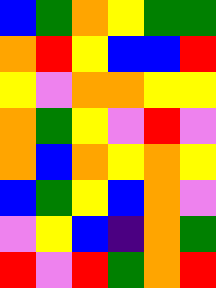[["blue", "green", "orange", "yellow", "green", "green"], ["orange", "red", "yellow", "blue", "blue", "red"], ["yellow", "violet", "orange", "orange", "yellow", "yellow"], ["orange", "green", "yellow", "violet", "red", "violet"], ["orange", "blue", "orange", "yellow", "orange", "yellow"], ["blue", "green", "yellow", "blue", "orange", "violet"], ["violet", "yellow", "blue", "indigo", "orange", "green"], ["red", "violet", "red", "green", "orange", "red"]]